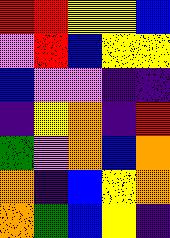[["red", "red", "yellow", "yellow", "blue"], ["violet", "red", "blue", "yellow", "yellow"], ["blue", "violet", "violet", "indigo", "indigo"], ["indigo", "yellow", "orange", "indigo", "red"], ["green", "violet", "orange", "blue", "orange"], ["orange", "indigo", "blue", "yellow", "orange"], ["orange", "green", "blue", "yellow", "indigo"]]